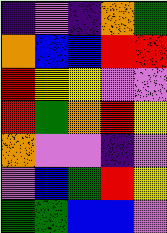[["indigo", "violet", "indigo", "orange", "green"], ["orange", "blue", "blue", "red", "red"], ["red", "yellow", "yellow", "violet", "violet"], ["red", "green", "orange", "red", "yellow"], ["orange", "violet", "violet", "indigo", "violet"], ["violet", "blue", "green", "red", "yellow"], ["green", "green", "blue", "blue", "violet"]]